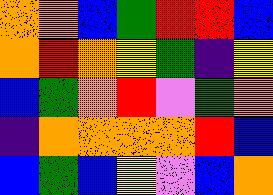[["orange", "orange", "blue", "green", "red", "red", "blue"], ["orange", "red", "orange", "yellow", "green", "indigo", "yellow"], ["blue", "green", "orange", "red", "violet", "green", "orange"], ["indigo", "orange", "orange", "orange", "orange", "red", "blue"], ["blue", "green", "blue", "yellow", "violet", "blue", "orange"]]